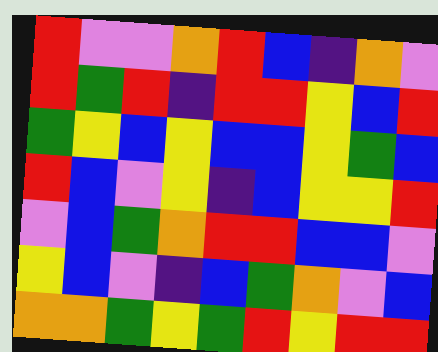[["red", "violet", "violet", "orange", "red", "blue", "indigo", "orange", "violet"], ["red", "green", "red", "indigo", "red", "red", "yellow", "blue", "red"], ["green", "yellow", "blue", "yellow", "blue", "blue", "yellow", "green", "blue"], ["red", "blue", "violet", "yellow", "indigo", "blue", "yellow", "yellow", "red"], ["violet", "blue", "green", "orange", "red", "red", "blue", "blue", "violet"], ["yellow", "blue", "violet", "indigo", "blue", "green", "orange", "violet", "blue"], ["orange", "orange", "green", "yellow", "green", "red", "yellow", "red", "red"]]